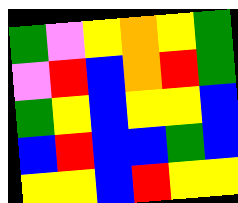[["green", "violet", "yellow", "orange", "yellow", "green"], ["violet", "red", "blue", "orange", "red", "green"], ["green", "yellow", "blue", "yellow", "yellow", "blue"], ["blue", "red", "blue", "blue", "green", "blue"], ["yellow", "yellow", "blue", "red", "yellow", "yellow"]]